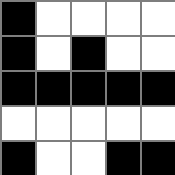[["black", "white", "white", "white", "white"], ["black", "white", "black", "white", "white"], ["black", "black", "black", "black", "black"], ["white", "white", "white", "white", "white"], ["black", "white", "white", "black", "black"]]